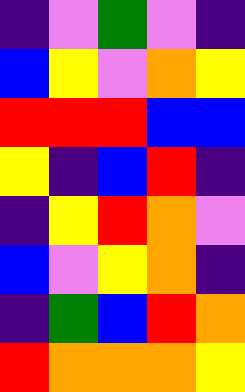[["indigo", "violet", "green", "violet", "indigo"], ["blue", "yellow", "violet", "orange", "yellow"], ["red", "red", "red", "blue", "blue"], ["yellow", "indigo", "blue", "red", "indigo"], ["indigo", "yellow", "red", "orange", "violet"], ["blue", "violet", "yellow", "orange", "indigo"], ["indigo", "green", "blue", "red", "orange"], ["red", "orange", "orange", "orange", "yellow"]]